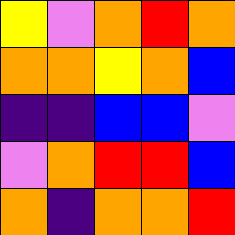[["yellow", "violet", "orange", "red", "orange"], ["orange", "orange", "yellow", "orange", "blue"], ["indigo", "indigo", "blue", "blue", "violet"], ["violet", "orange", "red", "red", "blue"], ["orange", "indigo", "orange", "orange", "red"]]